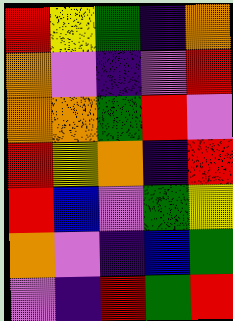[["red", "yellow", "green", "indigo", "orange"], ["orange", "violet", "indigo", "violet", "red"], ["orange", "orange", "green", "red", "violet"], ["red", "yellow", "orange", "indigo", "red"], ["red", "blue", "violet", "green", "yellow"], ["orange", "violet", "indigo", "blue", "green"], ["violet", "indigo", "red", "green", "red"]]